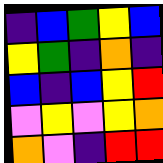[["indigo", "blue", "green", "yellow", "blue"], ["yellow", "green", "indigo", "orange", "indigo"], ["blue", "indigo", "blue", "yellow", "red"], ["violet", "yellow", "violet", "yellow", "orange"], ["orange", "violet", "indigo", "red", "red"]]